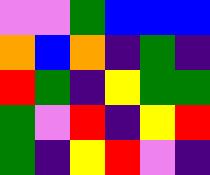[["violet", "violet", "green", "blue", "blue", "blue"], ["orange", "blue", "orange", "indigo", "green", "indigo"], ["red", "green", "indigo", "yellow", "green", "green"], ["green", "violet", "red", "indigo", "yellow", "red"], ["green", "indigo", "yellow", "red", "violet", "indigo"]]